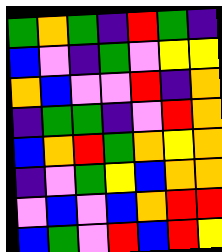[["green", "orange", "green", "indigo", "red", "green", "indigo"], ["blue", "violet", "indigo", "green", "violet", "yellow", "yellow"], ["orange", "blue", "violet", "violet", "red", "indigo", "orange"], ["indigo", "green", "green", "indigo", "violet", "red", "orange"], ["blue", "orange", "red", "green", "orange", "yellow", "orange"], ["indigo", "violet", "green", "yellow", "blue", "orange", "orange"], ["violet", "blue", "violet", "blue", "orange", "red", "red"], ["blue", "green", "violet", "red", "blue", "red", "yellow"]]